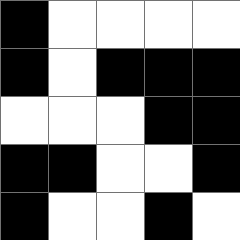[["black", "white", "white", "white", "white"], ["black", "white", "black", "black", "black"], ["white", "white", "white", "black", "black"], ["black", "black", "white", "white", "black"], ["black", "white", "white", "black", "white"]]